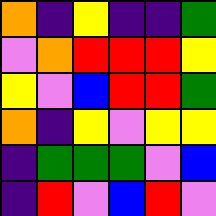[["orange", "indigo", "yellow", "indigo", "indigo", "green"], ["violet", "orange", "red", "red", "red", "yellow"], ["yellow", "violet", "blue", "red", "red", "green"], ["orange", "indigo", "yellow", "violet", "yellow", "yellow"], ["indigo", "green", "green", "green", "violet", "blue"], ["indigo", "red", "violet", "blue", "red", "violet"]]